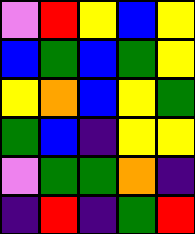[["violet", "red", "yellow", "blue", "yellow"], ["blue", "green", "blue", "green", "yellow"], ["yellow", "orange", "blue", "yellow", "green"], ["green", "blue", "indigo", "yellow", "yellow"], ["violet", "green", "green", "orange", "indigo"], ["indigo", "red", "indigo", "green", "red"]]